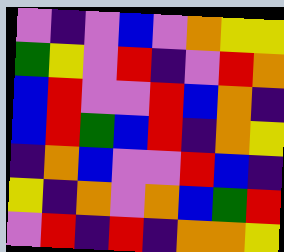[["violet", "indigo", "violet", "blue", "violet", "orange", "yellow", "yellow"], ["green", "yellow", "violet", "red", "indigo", "violet", "red", "orange"], ["blue", "red", "violet", "violet", "red", "blue", "orange", "indigo"], ["blue", "red", "green", "blue", "red", "indigo", "orange", "yellow"], ["indigo", "orange", "blue", "violet", "violet", "red", "blue", "indigo"], ["yellow", "indigo", "orange", "violet", "orange", "blue", "green", "red"], ["violet", "red", "indigo", "red", "indigo", "orange", "orange", "yellow"]]